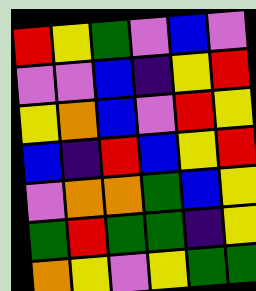[["red", "yellow", "green", "violet", "blue", "violet"], ["violet", "violet", "blue", "indigo", "yellow", "red"], ["yellow", "orange", "blue", "violet", "red", "yellow"], ["blue", "indigo", "red", "blue", "yellow", "red"], ["violet", "orange", "orange", "green", "blue", "yellow"], ["green", "red", "green", "green", "indigo", "yellow"], ["orange", "yellow", "violet", "yellow", "green", "green"]]